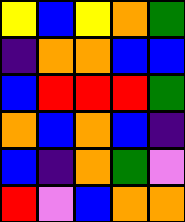[["yellow", "blue", "yellow", "orange", "green"], ["indigo", "orange", "orange", "blue", "blue"], ["blue", "red", "red", "red", "green"], ["orange", "blue", "orange", "blue", "indigo"], ["blue", "indigo", "orange", "green", "violet"], ["red", "violet", "blue", "orange", "orange"]]